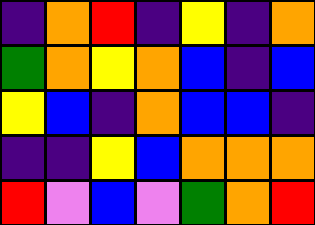[["indigo", "orange", "red", "indigo", "yellow", "indigo", "orange"], ["green", "orange", "yellow", "orange", "blue", "indigo", "blue"], ["yellow", "blue", "indigo", "orange", "blue", "blue", "indigo"], ["indigo", "indigo", "yellow", "blue", "orange", "orange", "orange"], ["red", "violet", "blue", "violet", "green", "orange", "red"]]